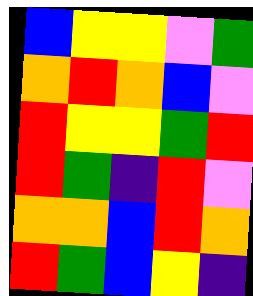[["blue", "yellow", "yellow", "violet", "green"], ["orange", "red", "orange", "blue", "violet"], ["red", "yellow", "yellow", "green", "red"], ["red", "green", "indigo", "red", "violet"], ["orange", "orange", "blue", "red", "orange"], ["red", "green", "blue", "yellow", "indigo"]]